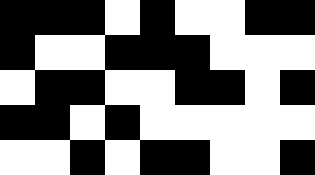[["black", "black", "black", "white", "black", "white", "white", "black", "black"], ["black", "white", "white", "black", "black", "black", "white", "white", "white"], ["white", "black", "black", "white", "white", "black", "black", "white", "black"], ["black", "black", "white", "black", "white", "white", "white", "white", "white"], ["white", "white", "black", "white", "black", "black", "white", "white", "black"]]